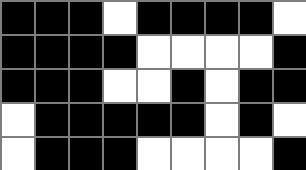[["black", "black", "black", "white", "black", "black", "black", "black", "white"], ["black", "black", "black", "black", "white", "white", "white", "white", "black"], ["black", "black", "black", "white", "white", "black", "white", "black", "black"], ["white", "black", "black", "black", "black", "black", "white", "black", "white"], ["white", "black", "black", "black", "white", "white", "white", "white", "black"]]